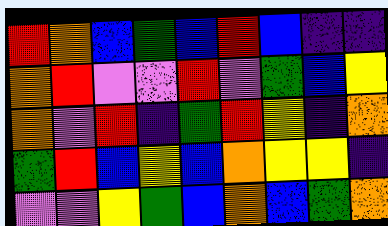[["red", "orange", "blue", "green", "blue", "red", "blue", "indigo", "indigo"], ["orange", "red", "violet", "violet", "red", "violet", "green", "blue", "yellow"], ["orange", "violet", "red", "indigo", "green", "red", "yellow", "indigo", "orange"], ["green", "red", "blue", "yellow", "blue", "orange", "yellow", "yellow", "indigo"], ["violet", "violet", "yellow", "green", "blue", "orange", "blue", "green", "orange"]]